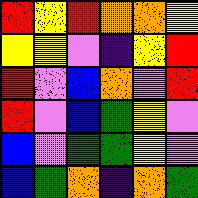[["red", "yellow", "red", "orange", "orange", "yellow"], ["yellow", "yellow", "violet", "indigo", "yellow", "red"], ["red", "violet", "blue", "orange", "violet", "red"], ["red", "violet", "blue", "green", "yellow", "violet"], ["blue", "violet", "green", "green", "yellow", "violet"], ["blue", "green", "orange", "indigo", "orange", "green"]]